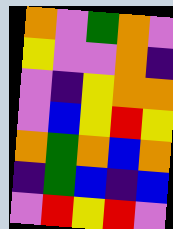[["orange", "violet", "green", "orange", "violet"], ["yellow", "violet", "violet", "orange", "indigo"], ["violet", "indigo", "yellow", "orange", "orange"], ["violet", "blue", "yellow", "red", "yellow"], ["orange", "green", "orange", "blue", "orange"], ["indigo", "green", "blue", "indigo", "blue"], ["violet", "red", "yellow", "red", "violet"]]